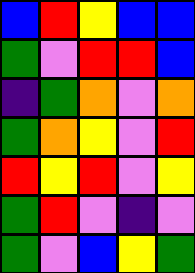[["blue", "red", "yellow", "blue", "blue"], ["green", "violet", "red", "red", "blue"], ["indigo", "green", "orange", "violet", "orange"], ["green", "orange", "yellow", "violet", "red"], ["red", "yellow", "red", "violet", "yellow"], ["green", "red", "violet", "indigo", "violet"], ["green", "violet", "blue", "yellow", "green"]]